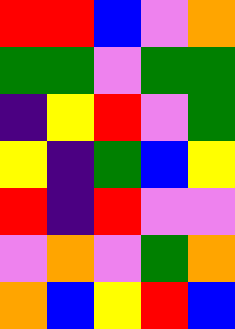[["red", "red", "blue", "violet", "orange"], ["green", "green", "violet", "green", "green"], ["indigo", "yellow", "red", "violet", "green"], ["yellow", "indigo", "green", "blue", "yellow"], ["red", "indigo", "red", "violet", "violet"], ["violet", "orange", "violet", "green", "orange"], ["orange", "blue", "yellow", "red", "blue"]]